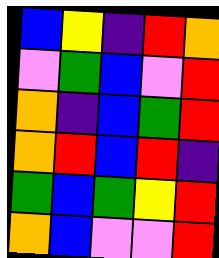[["blue", "yellow", "indigo", "red", "orange"], ["violet", "green", "blue", "violet", "red"], ["orange", "indigo", "blue", "green", "red"], ["orange", "red", "blue", "red", "indigo"], ["green", "blue", "green", "yellow", "red"], ["orange", "blue", "violet", "violet", "red"]]